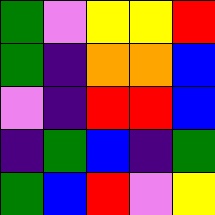[["green", "violet", "yellow", "yellow", "red"], ["green", "indigo", "orange", "orange", "blue"], ["violet", "indigo", "red", "red", "blue"], ["indigo", "green", "blue", "indigo", "green"], ["green", "blue", "red", "violet", "yellow"]]